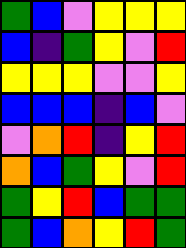[["green", "blue", "violet", "yellow", "yellow", "yellow"], ["blue", "indigo", "green", "yellow", "violet", "red"], ["yellow", "yellow", "yellow", "violet", "violet", "yellow"], ["blue", "blue", "blue", "indigo", "blue", "violet"], ["violet", "orange", "red", "indigo", "yellow", "red"], ["orange", "blue", "green", "yellow", "violet", "red"], ["green", "yellow", "red", "blue", "green", "green"], ["green", "blue", "orange", "yellow", "red", "green"]]